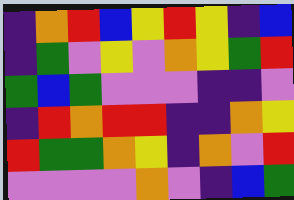[["indigo", "orange", "red", "blue", "yellow", "red", "yellow", "indigo", "blue"], ["indigo", "green", "violet", "yellow", "violet", "orange", "yellow", "green", "red"], ["green", "blue", "green", "violet", "violet", "violet", "indigo", "indigo", "violet"], ["indigo", "red", "orange", "red", "red", "indigo", "indigo", "orange", "yellow"], ["red", "green", "green", "orange", "yellow", "indigo", "orange", "violet", "red"], ["violet", "violet", "violet", "violet", "orange", "violet", "indigo", "blue", "green"]]